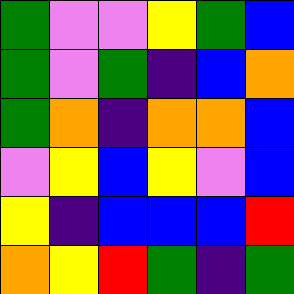[["green", "violet", "violet", "yellow", "green", "blue"], ["green", "violet", "green", "indigo", "blue", "orange"], ["green", "orange", "indigo", "orange", "orange", "blue"], ["violet", "yellow", "blue", "yellow", "violet", "blue"], ["yellow", "indigo", "blue", "blue", "blue", "red"], ["orange", "yellow", "red", "green", "indigo", "green"]]